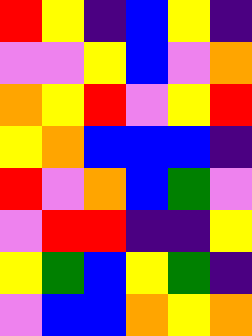[["red", "yellow", "indigo", "blue", "yellow", "indigo"], ["violet", "violet", "yellow", "blue", "violet", "orange"], ["orange", "yellow", "red", "violet", "yellow", "red"], ["yellow", "orange", "blue", "blue", "blue", "indigo"], ["red", "violet", "orange", "blue", "green", "violet"], ["violet", "red", "red", "indigo", "indigo", "yellow"], ["yellow", "green", "blue", "yellow", "green", "indigo"], ["violet", "blue", "blue", "orange", "yellow", "orange"]]